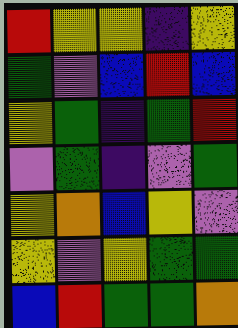[["red", "yellow", "yellow", "indigo", "yellow"], ["green", "violet", "blue", "red", "blue"], ["yellow", "green", "indigo", "green", "red"], ["violet", "green", "indigo", "violet", "green"], ["yellow", "orange", "blue", "yellow", "violet"], ["yellow", "violet", "yellow", "green", "green"], ["blue", "red", "green", "green", "orange"]]